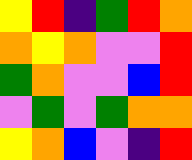[["yellow", "red", "indigo", "green", "red", "orange"], ["orange", "yellow", "orange", "violet", "violet", "red"], ["green", "orange", "violet", "violet", "blue", "red"], ["violet", "green", "violet", "green", "orange", "orange"], ["yellow", "orange", "blue", "violet", "indigo", "red"]]